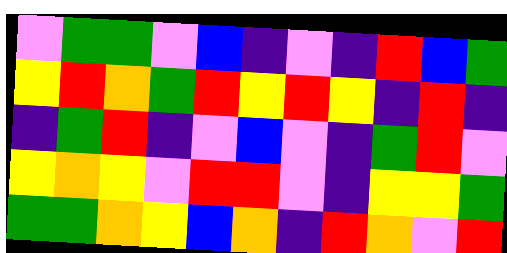[["violet", "green", "green", "violet", "blue", "indigo", "violet", "indigo", "red", "blue", "green"], ["yellow", "red", "orange", "green", "red", "yellow", "red", "yellow", "indigo", "red", "indigo"], ["indigo", "green", "red", "indigo", "violet", "blue", "violet", "indigo", "green", "red", "violet"], ["yellow", "orange", "yellow", "violet", "red", "red", "violet", "indigo", "yellow", "yellow", "green"], ["green", "green", "orange", "yellow", "blue", "orange", "indigo", "red", "orange", "violet", "red"]]